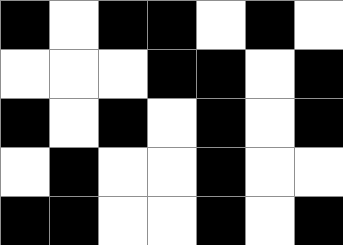[["black", "white", "black", "black", "white", "black", "white"], ["white", "white", "white", "black", "black", "white", "black"], ["black", "white", "black", "white", "black", "white", "black"], ["white", "black", "white", "white", "black", "white", "white"], ["black", "black", "white", "white", "black", "white", "black"]]